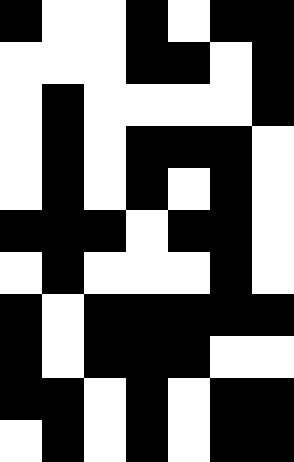[["black", "white", "white", "black", "white", "black", "black"], ["white", "white", "white", "black", "black", "white", "black"], ["white", "black", "white", "white", "white", "white", "black"], ["white", "black", "white", "black", "black", "black", "white"], ["white", "black", "white", "black", "white", "black", "white"], ["black", "black", "black", "white", "black", "black", "white"], ["white", "black", "white", "white", "white", "black", "white"], ["black", "white", "black", "black", "black", "black", "black"], ["black", "white", "black", "black", "black", "white", "white"], ["black", "black", "white", "black", "white", "black", "black"], ["white", "black", "white", "black", "white", "black", "black"]]